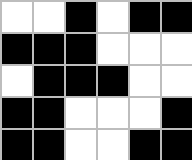[["white", "white", "black", "white", "black", "black"], ["black", "black", "black", "white", "white", "white"], ["white", "black", "black", "black", "white", "white"], ["black", "black", "white", "white", "white", "black"], ["black", "black", "white", "white", "black", "black"]]